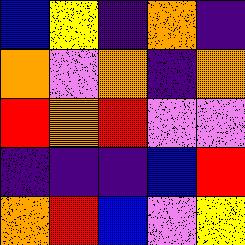[["blue", "yellow", "indigo", "orange", "indigo"], ["orange", "violet", "orange", "indigo", "orange"], ["red", "orange", "red", "violet", "violet"], ["indigo", "indigo", "indigo", "blue", "red"], ["orange", "red", "blue", "violet", "yellow"]]